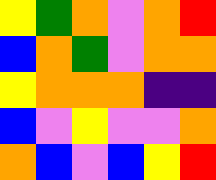[["yellow", "green", "orange", "violet", "orange", "red"], ["blue", "orange", "green", "violet", "orange", "orange"], ["yellow", "orange", "orange", "orange", "indigo", "indigo"], ["blue", "violet", "yellow", "violet", "violet", "orange"], ["orange", "blue", "violet", "blue", "yellow", "red"]]